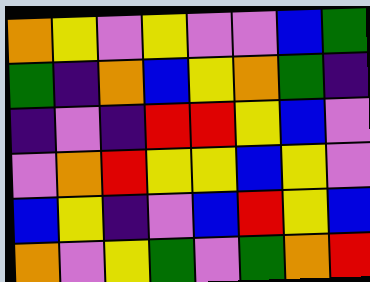[["orange", "yellow", "violet", "yellow", "violet", "violet", "blue", "green"], ["green", "indigo", "orange", "blue", "yellow", "orange", "green", "indigo"], ["indigo", "violet", "indigo", "red", "red", "yellow", "blue", "violet"], ["violet", "orange", "red", "yellow", "yellow", "blue", "yellow", "violet"], ["blue", "yellow", "indigo", "violet", "blue", "red", "yellow", "blue"], ["orange", "violet", "yellow", "green", "violet", "green", "orange", "red"]]